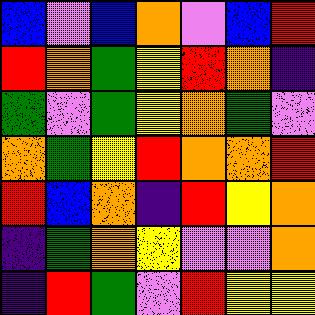[["blue", "violet", "blue", "orange", "violet", "blue", "red"], ["red", "orange", "green", "yellow", "red", "orange", "indigo"], ["green", "violet", "green", "yellow", "orange", "green", "violet"], ["orange", "green", "yellow", "red", "orange", "orange", "red"], ["red", "blue", "orange", "indigo", "red", "yellow", "orange"], ["indigo", "green", "orange", "yellow", "violet", "violet", "orange"], ["indigo", "red", "green", "violet", "red", "yellow", "yellow"]]